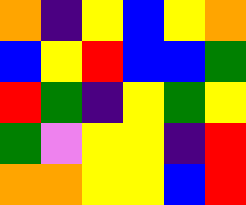[["orange", "indigo", "yellow", "blue", "yellow", "orange"], ["blue", "yellow", "red", "blue", "blue", "green"], ["red", "green", "indigo", "yellow", "green", "yellow"], ["green", "violet", "yellow", "yellow", "indigo", "red"], ["orange", "orange", "yellow", "yellow", "blue", "red"]]